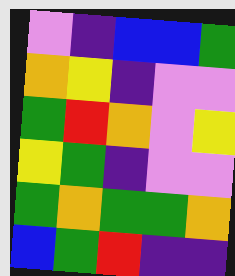[["violet", "indigo", "blue", "blue", "green"], ["orange", "yellow", "indigo", "violet", "violet"], ["green", "red", "orange", "violet", "yellow"], ["yellow", "green", "indigo", "violet", "violet"], ["green", "orange", "green", "green", "orange"], ["blue", "green", "red", "indigo", "indigo"]]